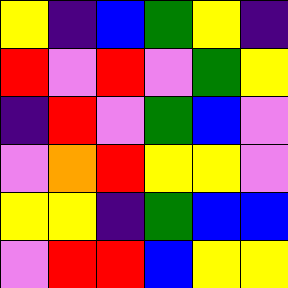[["yellow", "indigo", "blue", "green", "yellow", "indigo"], ["red", "violet", "red", "violet", "green", "yellow"], ["indigo", "red", "violet", "green", "blue", "violet"], ["violet", "orange", "red", "yellow", "yellow", "violet"], ["yellow", "yellow", "indigo", "green", "blue", "blue"], ["violet", "red", "red", "blue", "yellow", "yellow"]]